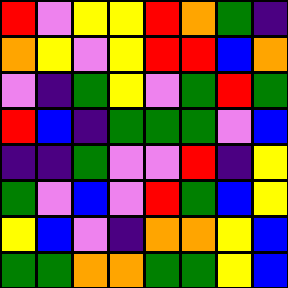[["red", "violet", "yellow", "yellow", "red", "orange", "green", "indigo"], ["orange", "yellow", "violet", "yellow", "red", "red", "blue", "orange"], ["violet", "indigo", "green", "yellow", "violet", "green", "red", "green"], ["red", "blue", "indigo", "green", "green", "green", "violet", "blue"], ["indigo", "indigo", "green", "violet", "violet", "red", "indigo", "yellow"], ["green", "violet", "blue", "violet", "red", "green", "blue", "yellow"], ["yellow", "blue", "violet", "indigo", "orange", "orange", "yellow", "blue"], ["green", "green", "orange", "orange", "green", "green", "yellow", "blue"]]